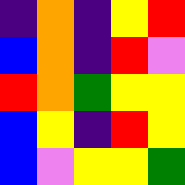[["indigo", "orange", "indigo", "yellow", "red"], ["blue", "orange", "indigo", "red", "violet"], ["red", "orange", "green", "yellow", "yellow"], ["blue", "yellow", "indigo", "red", "yellow"], ["blue", "violet", "yellow", "yellow", "green"]]